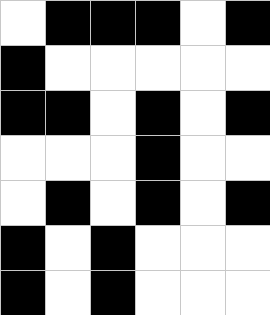[["white", "black", "black", "black", "white", "black"], ["black", "white", "white", "white", "white", "white"], ["black", "black", "white", "black", "white", "black"], ["white", "white", "white", "black", "white", "white"], ["white", "black", "white", "black", "white", "black"], ["black", "white", "black", "white", "white", "white"], ["black", "white", "black", "white", "white", "white"]]